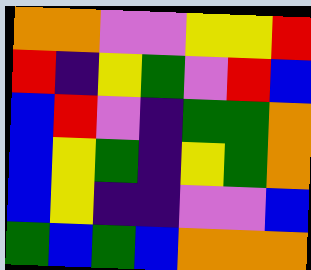[["orange", "orange", "violet", "violet", "yellow", "yellow", "red"], ["red", "indigo", "yellow", "green", "violet", "red", "blue"], ["blue", "red", "violet", "indigo", "green", "green", "orange"], ["blue", "yellow", "green", "indigo", "yellow", "green", "orange"], ["blue", "yellow", "indigo", "indigo", "violet", "violet", "blue"], ["green", "blue", "green", "blue", "orange", "orange", "orange"]]